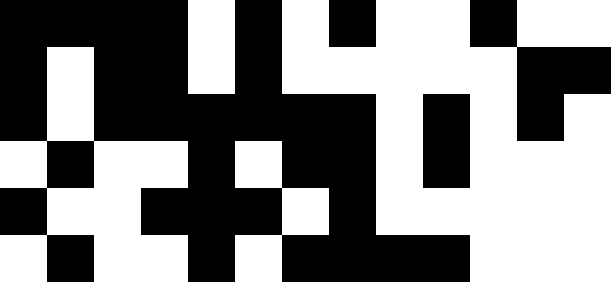[["black", "black", "black", "black", "white", "black", "white", "black", "white", "white", "black", "white", "white"], ["black", "white", "black", "black", "white", "black", "white", "white", "white", "white", "white", "black", "black"], ["black", "white", "black", "black", "black", "black", "black", "black", "white", "black", "white", "black", "white"], ["white", "black", "white", "white", "black", "white", "black", "black", "white", "black", "white", "white", "white"], ["black", "white", "white", "black", "black", "black", "white", "black", "white", "white", "white", "white", "white"], ["white", "black", "white", "white", "black", "white", "black", "black", "black", "black", "white", "white", "white"]]